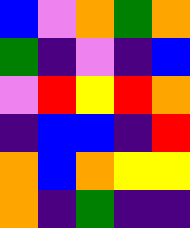[["blue", "violet", "orange", "green", "orange"], ["green", "indigo", "violet", "indigo", "blue"], ["violet", "red", "yellow", "red", "orange"], ["indigo", "blue", "blue", "indigo", "red"], ["orange", "blue", "orange", "yellow", "yellow"], ["orange", "indigo", "green", "indigo", "indigo"]]